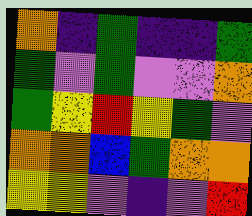[["orange", "indigo", "green", "indigo", "indigo", "green"], ["green", "violet", "green", "violet", "violet", "orange"], ["green", "yellow", "red", "yellow", "green", "violet"], ["orange", "orange", "blue", "green", "orange", "orange"], ["yellow", "yellow", "violet", "indigo", "violet", "red"]]